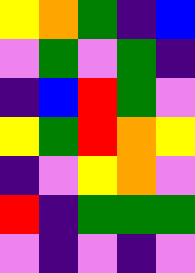[["yellow", "orange", "green", "indigo", "blue"], ["violet", "green", "violet", "green", "indigo"], ["indigo", "blue", "red", "green", "violet"], ["yellow", "green", "red", "orange", "yellow"], ["indigo", "violet", "yellow", "orange", "violet"], ["red", "indigo", "green", "green", "green"], ["violet", "indigo", "violet", "indigo", "violet"]]